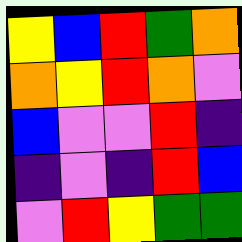[["yellow", "blue", "red", "green", "orange"], ["orange", "yellow", "red", "orange", "violet"], ["blue", "violet", "violet", "red", "indigo"], ["indigo", "violet", "indigo", "red", "blue"], ["violet", "red", "yellow", "green", "green"]]